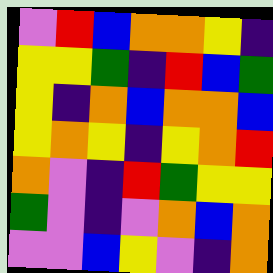[["violet", "red", "blue", "orange", "orange", "yellow", "indigo"], ["yellow", "yellow", "green", "indigo", "red", "blue", "green"], ["yellow", "indigo", "orange", "blue", "orange", "orange", "blue"], ["yellow", "orange", "yellow", "indigo", "yellow", "orange", "red"], ["orange", "violet", "indigo", "red", "green", "yellow", "yellow"], ["green", "violet", "indigo", "violet", "orange", "blue", "orange"], ["violet", "violet", "blue", "yellow", "violet", "indigo", "orange"]]